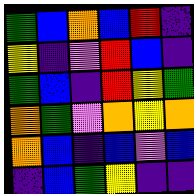[["green", "blue", "orange", "blue", "red", "indigo"], ["yellow", "indigo", "violet", "red", "blue", "indigo"], ["green", "blue", "indigo", "red", "yellow", "green"], ["orange", "green", "violet", "orange", "yellow", "orange"], ["orange", "blue", "indigo", "blue", "violet", "blue"], ["indigo", "blue", "green", "yellow", "indigo", "indigo"]]